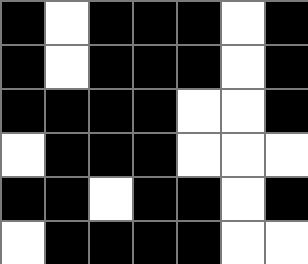[["black", "white", "black", "black", "black", "white", "black"], ["black", "white", "black", "black", "black", "white", "black"], ["black", "black", "black", "black", "white", "white", "black"], ["white", "black", "black", "black", "white", "white", "white"], ["black", "black", "white", "black", "black", "white", "black"], ["white", "black", "black", "black", "black", "white", "white"]]